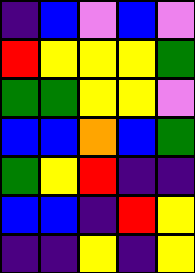[["indigo", "blue", "violet", "blue", "violet"], ["red", "yellow", "yellow", "yellow", "green"], ["green", "green", "yellow", "yellow", "violet"], ["blue", "blue", "orange", "blue", "green"], ["green", "yellow", "red", "indigo", "indigo"], ["blue", "blue", "indigo", "red", "yellow"], ["indigo", "indigo", "yellow", "indigo", "yellow"]]